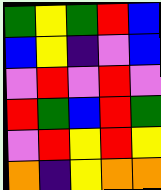[["green", "yellow", "green", "red", "blue"], ["blue", "yellow", "indigo", "violet", "blue"], ["violet", "red", "violet", "red", "violet"], ["red", "green", "blue", "red", "green"], ["violet", "red", "yellow", "red", "yellow"], ["orange", "indigo", "yellow", "orange", "orange"]]